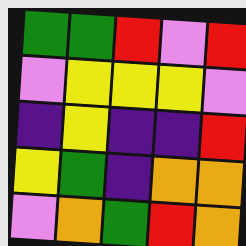[["green", "green", "red", "violet", "red"], ["violet", "yellow", "yellow", "yellow", "violet"], ["indigo", "yellow", "indigo", "indigo", "red"], ["yellow", "green", "indigo", "orange", "orange"], ["violet", "orange", "green", "red", "orange"]]